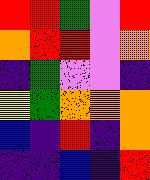[["red", "red", "green", "violet", "red"], ["orange", "red", "red", "violet", "orange"], ["indigo", "green", "violet", "violet", "indigo"], ["yellow", "green", "orange", "orange", "orange"], ["blue", "indigo", "red", "indigo", "orange"], ["indigo", "indigo", "blue", "indigo", "red"]]